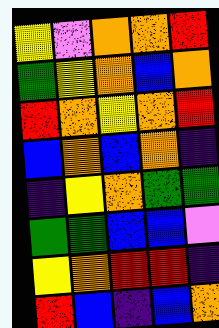[["yellow", "violet", "orange", "orange", "red"], ["green", "yellow", "orange", "blue", "orange"], ["red", "orange", "yellow", "orange", "red"], ["blue", "orange", "blue", "orange", "indigo"], ["indigo", "yellow", "orange", "green", "green"], ["green", "green", "blue", "blue", "violet"], ["yellow", "orange", "red", "red", "indigo"], ["red", "blue", "indigo", "blue", "orange"]]